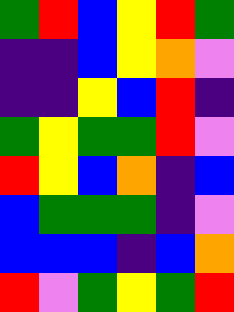[["green", "red", "blue", "yellow", "red", "green"], ["indigo", "indigo", "blue", "yellow", "orange", "violet"], ["indigo", "indigo", "yellow", "blue", "red", "indigo"], ["green", "yellow", "green", "green", "red", "violet"], ["red", "yellow", "blue", "orange", "indigo", "blue"], ["blue", "green", "green", "green", "indigo", "violet"], ["blue", "blue", "blue", "indigo", "blue", "orange"], ["red", "violet", "green", "yellow", "green", "red"]]